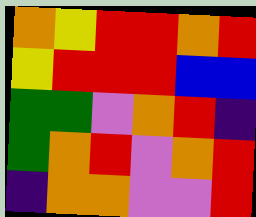[["orange", "yellow", "red", "red", "orange", "red"], ["yellow", "red", "red", "red", "blue", "blue"], ["green", "green", "violet", "orange", "red", "indigo"], ["green", "orange", "red", "violet", "orange", "red"], ["indigo", "orange", "orange", "violet", "violet", "red"]]